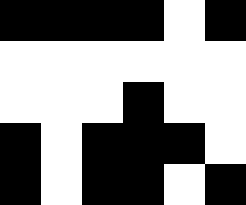[["black", "black", "black", "black", "white", "black"], ["white", "white", "white", "white", "white", "white"], ["white", "white", "white", "black", "white", "white"], ["black", "white", "black", "black", "black", "white"], ["black", "white", "black", "black", "white", "black"]]